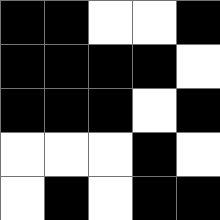[["black", "black", "white", "white", "black"], ["black", "black", "black", "black", "white"], ["black", "black", "black", "white", "black"], ["white", "white", "white", "black", "white"], ["white", "black", "white", "black", "black"]]